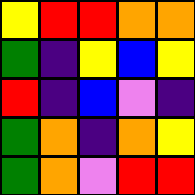[["yellow", "red", "red", "orange", "orange"], ["green", "indigo", "yellow", "blue", "yellow"], ["red", "indigo", "blue", "violet", "indigo"], ["green", "orange", "indigo", "orange", "yellow"], ["green", "orange", "violet", "red", "red"]]